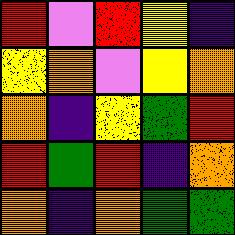[["red", "violet", "red", "yellow", "indigo"], ["yellow", "orange", "violet", "yellow", "orange"], ["orange", "indigo", "yellow", "green", "red"], ["red", "green", "red", "indigo", "orange"], ["orange", "indigo", "orange", "green", "green"]]